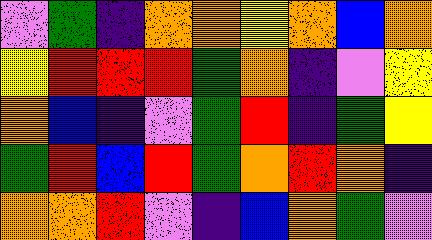[["violet", "green", "indigo", "orange", "orange", "yellow", "orange", "blue", "orange"], ["yellow", "red", "red", "red", "green", "orange", "indigo", "violet", "yellow"], ["orange", "blue", "indigo", "violet", "green", "red", "indigo", "green", "yellow"], ["green", "red", "blue", "red", "green", "orange", "red", "orange", "indigo"], ["orange", "orange", "red", "violet", "indigo", "blue", "orange", "green", "violet"]]